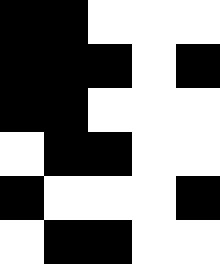[["black", "black", "white", "white", "white"], ["black", "black", "black", "white", "black"], ["black", "black", "white", "white", "white"], ["white", "black", "black", "white", "white"], ["black", "white", "white", "white", "black"], ["white", "black", "black", "white", "white"]]